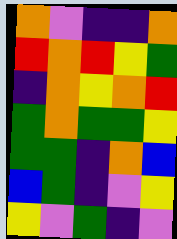[["orange", "violet", "indigo", "indigo", "orange"], ["red", "orange", "red", "yellow", "green"], ["indigo", "orange", "yellow", "orange", "red"], ["green", "orange", "green", "green", "yellow"], ["green", "green", "indigo", "orange", "blue"], ["blue", "green", "indigo", "violet", "yellow"], ["yellow", "violet", "green", "indigo", "violet"]]